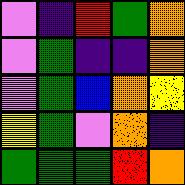[["violet", "indigo", "red", "green", "orange"], ["violet", "green", "indigo", "indigo", "orange"], ["violet", "green", "blue", "orange", "yellow"], ["yellow", "green", "violet", "orange", "indigo"], ["green", "green", "green", "red", "orange"]]